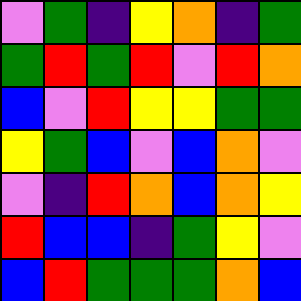[["violet", "green", "indigo", "yellow", "orange", "indigo", "green"], ["green", "red", "green", "red", "violet", "red", "orange"], ["blue", "violet", "red", "yellow", "yellow", "green", "green"], ["yellow", "green", "blue", "violet", "blue", "orange", "violet"], ["violet", "indigo", "red", "orange", "blue", "orange", "yellow"], ["red", "blue", "blue", "indigo", "green", "yellow", "violet"], ["blue", "red", "green", "green", "green", "orange", "blue"]]